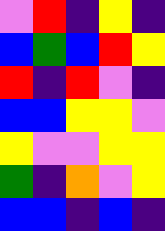[["violet", "red", "indigo", "yellow", "indigo"], ["blue", "green", "blue", "red", "yellow"], ["red", "indigo", "red", "violet", "indigo"], ["blue", "blue", "yellow", "yellow", "violet"], ["yellow", "violet", "violet", "yellow", "yellow"], ["green", "indigo", "orange", "violet", "yellow"], ["blue", "blue", "indigo", "blue", "indigo"]]